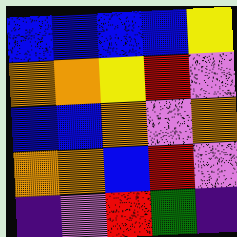[["blue", "blue", "blue", "blue", "yellow"], ["orange", "orange", "yellow", "red", "violet"], ["blue", "blue", "orange", "violet", "orange"], ["orange", "orange", "blue", "red", "violet"], ["indigo", "violet", "red", "green", "indigo"]]